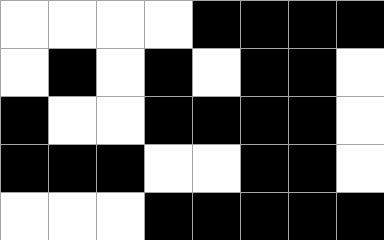[["white", "white", "white", "white", "black", "black", "black", "black"], ["white", "black", "white", "black", "white", "black", "black", "white"], ["black", "white", "white", "black", "black", "black", "black", "white"], ["black", "black", "black", "white", "white", "black", "black", "white"], ["white", "white", "white", "black", "black", "black", "black", "black"]]